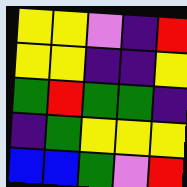[["yellow", "yellow", "violet", "indigo", "red"], ["yellow", "yellow", "indigo", "indigo", "yellow"], ["green", "red", "green", "green", "indigo"], ["indigo", "green", "yellow", "yellow", "yellow"], ["blue", "blue", "green", "violet", "red"]]